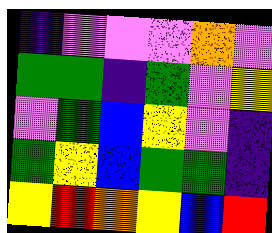[["indigo", "violet", "violet", "violet", "orange", "violet"], ["green", "green", "indigo", "green", "violet", "yellow"], ["violet", "green", "blue", "yellow", "violet", "indigo"], ["green", "yellow", "blue", "green", "green", "indigo"], ["yellow", "red", "orange", "yellow", "blue", "red"]]